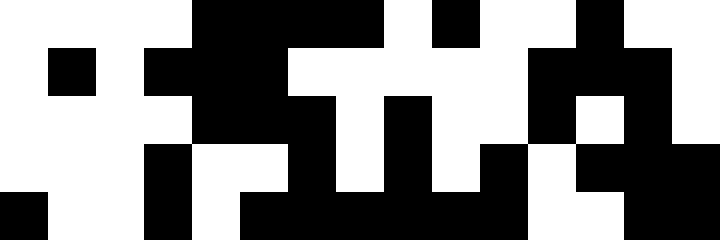[["white", "white", "white", "white", "black", "black", "black", "black", "white", "black", "white", "white", "black", "white", "white"], ["white", "black", "white", "black", "black", "black", "white", "white", "white", "white", "white", "black", "black", "black", "white"], ["white", "white", "white", "white", "black", "black", "black", "white", "black", "white", "white", "black", "white", "black", "white"], ["white", "white", "white", "black", "white", "white", "black", "white", "black", "white", "black", "white", "black", "black", "black"], ["black", "white", "white", "black", "white", "black", "black", "black", "black", "black", "black", "white", "white", "black", "black"]]